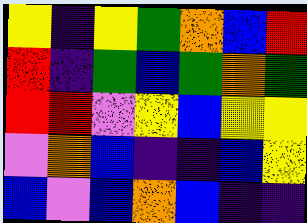[["yellow", "indigo", "yellow", "green", "orange", "blue", "red"], ["red", "indigo", "green", "blue", "green", "orange", "green"], ["red", "red", "violet", "yellow", "blue", "yellow", "yellow"], ["violet", "orange", "blue", "indigo", "indigo", "blue", "yellow"], ["blue", "violet", "blue", "orange", "blue", "indigo", "indigo"]]